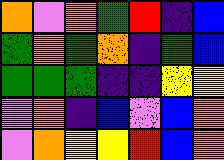[["orange", "violet", "orange", "green", "red", "indigo", "blue"], ["green", "orange", "green", "orange", "indigo", "green", "blue"], ["green", "green", "green", "indigo", "indigo", "yellow", "yellow"], ["violet", "orange", "indigo", "blue", "violet", "blue", "orange"], ["violet", "orange", "yellow", "yellow", "red", "blue", "orange"]]